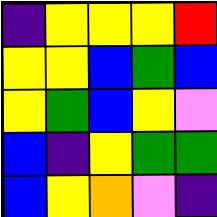[["indigo", "yellow", "yellow", "yellow", "red"], ["yellow", "yellow", "blue", "green", "blue"], ["yellow", "green", "blue", "yellow", "violet"], ["blue", "indigo", "yellow", "green", "green"], ["blue", "yellow", "orange", "violet", "indigo"]]